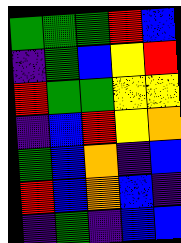[["green", "green", "green", "red", "blue"], ["indigo", "green", "blue", "yellow", "red"], ["red", "green", "green", "yellow", "yellow"], ["indigo", "blue", "red", "yellow", "orange"], ["green", "blue", "orange", "indigo", "blue"], ["red", "blue", "orange", "blue", "indigo"], ["indigo", "green", "indigo", "blue", "blue"]]